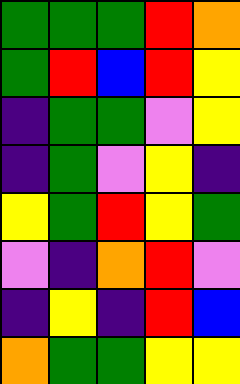[["green", "green", "green", "red", "orange"], ["green", "red", "blue", "red", "yellow"], ["indigo", "green", "green", "violet", "yellow"], ["indigo", "green", "violet", "yellow", "indigo"], ["yellow", "green", "red", "yellow", "green"], ["violet", "indigo", "orange", "red", "violet"], ["indigo", "yellow", "indigo", "red", "blue"], ["orange", "green", "green", "yellow", "yellow"]]